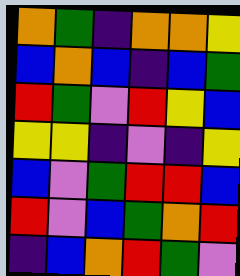[["orange", "green", "indigo", "orange", "orange", "yellow"], ["blue", "orange", "blue", "indigo", "blue", "green"], ["red", "green", "violet", "red", "yellow", "blue"], ["yellow", "yellow", "indigo", "violet", "indigo", "yellow"], ["blue", "violet", "green", "red", "red", "blue"], ["red", "violet", "blue", "green", "orange", "red"], ["indigo", "blue", "orange", "red", "green", "violet"]]